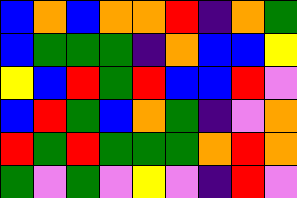[["blue", "orange", "blue", "orange", "orange", "red", "indigo", "orange", "green"], ["blue", "green", "green", "green", "indigo", "orange", "blue", "blue", "yellow"], ["yellow", "blue", "red", "green", "red", "blue", "blue", "red", "violet"], ["blue", "red", "green", "blue", "orange", "green", "indigo", "violet", "orange"], ["red", "green", "red", "green", "green", "green", "orange", "red", "orange"], ["green", "violet", "green", "violet", "yellow", "violet", "indigo", "red", "violet"]]